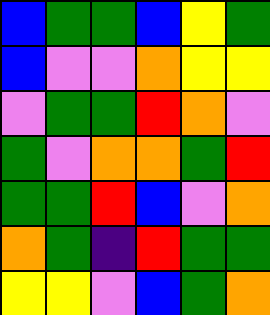[["blue", "green", "green", "blue", "yellow", "green"], ["blue", "violet", "violet", "orange", "yellow", "yellow"], ["violet", "green", "green", "red", "orange", "violet"], ["green", "violet", "orange", "orange", "green", "red"], ["green", "green", "red", "blue", "violet", "orange"], ["orange", "green", "indigo", "red", "green", "green"], ["yellow", "yellow", "violet", "blue", "green", "orange"]]